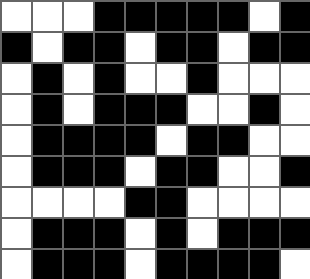[["white", "white", "white", "black", "black", "black", "black", "black", "white", "black"], ["black", "white", "black", "black", "white", "black", "black", "white", "black", "black"], ["white", "black", "white", "black", "white", "white", "black", "white", "white", "white"], ["white", "black", "white", "black", "black", "black", "white", "white", "black", "white"], ["white", "black", "black", "black", "black", "white", "black", "black", "white", "white"], ["white", "black", "black", "black", "white", "black", "black", "white", "white", "black"], ["white", "white", "white", "white", "black", "black", "white", "white", "white", "white"], ["white", "black", "black", "black", "white", "black", "white", "black", "black", "black"], ["white", "black", "black", "black", "white", "black", "black", "black", "black", "white"]]